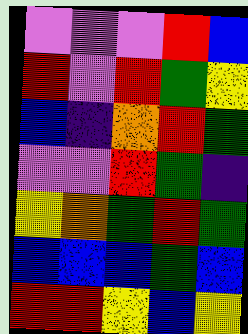[["violet", "violet", "violet", "red", "blue"], ["red", "violet", "red", "green", "yellow"], ["blue", "indigo", "orange", "red", "green"], ["violet", "violet", "red", "green", "indigo"], ["yellow", "orange", "green", "red", "green"], ["blue", "blue", "blue", "green", "blue"], ["red", "red", "yellow", "blue", "yellow"]]